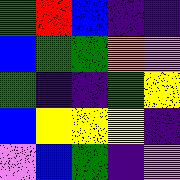[["green", "red", "blue", "indigo", "indigo"], ["blue", "green", "green", "orange", "violet"], ["green", "indigo", "indigo", "green", "yellow"], ["blue", "yellow", "yellow", "yellow", "indigo"], ["violet", "blue", "green", "indigo", "violet"]]